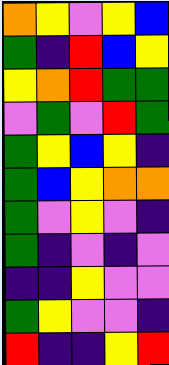[["orange", "yellow", "violet", "yellow", "blue"], ["green", "indigo", "red", "blue", "yellow"], ["yellow", "orange", "red", "green", "green"], ["violet", "green", "violet", "red", "green"], ["green", "yellow", "blue", "yellow", "indigo"], ["green", "blue", "yellow", "orange", "orange"], ["green", "violet", "yellow", "violet", "indigo"], ["green", "indigo", "violet", "indigo", "violet"], ["indigo", "indigo", "yellow", "violet", "violet"], ["green", "yellow", "violet", "violet", "indigo"], ["red", "indigo", "indigo", "yellow", "red"]]